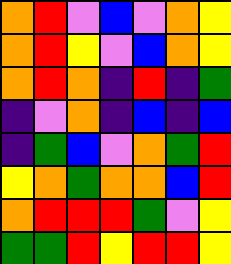[["orange", "red", "violet", "blue", "violet", "orange", "yellow"], ["orange", "red", "yellow", "violet", "blue", "orange", "yellow"], ["orange", "red", "orange", "indigo", "red", "indigo", "green"], ["indigo", "violet", "orange", "indigo", "blue", "indigo", "blue"], ["indigo", "green", "blue", "violet", "orange", "green", "red"], ["yellow", "orange", "green", "orange", "orange", "blue", "red"], ["orange", "red", "red", "red", "green", "violet", "yellow"], ["green", "green", "red", "yellow", "red", "red", "yellow"]]